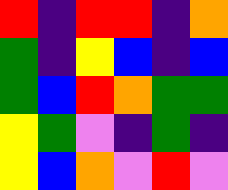[["red", "indigo", "red", "red", "indigo", "orange"], ["green", "indigo", "yellow", "blue", "indigo", "blue"], ["green", "blue", "red", "orange", "green", "green"], ["yellow", "green", "violet", "indigo", "green", "indigo"], ["yellow", "blue", "orange", "violet", "red", "violet"]]